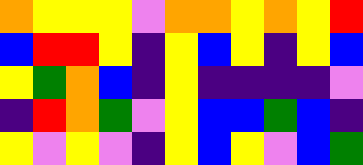[["orange", "yellow", "yellow", "yellow", "violet", "orange", "orange", "yellow", "orange", "yellow", "red"], ["blue", "red", "red", "yellow", "indigo", "yellow", "blue", "yellow", "indigo", "yellow", "blue"], ["yellow", "green", "orange", "blue", "indigo", "yellow", "indigo", "indigo", "indigo", "indigo", "violet"], ["indigo", "red", "orange", "green", "violet", "yellow", "blue", "blue", "green", "blue", "indigo"], ["yellow", "violet", "yellow", "violet", "indigo", "yellow", "blue", "yellow", "violet", "blue", "green"]]